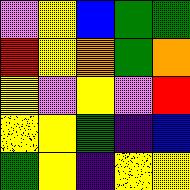[["violet", "yellow", "blue", "green", "green"], ["red", "yellow", "orange", "green", "orange"], ["yellow", "violet", "yellow", "violet", "red"], ["yellow", "yellow", "green", "indigo", "blue"], ["green", "yellow", "indigo", "yellow", "yellow"]]